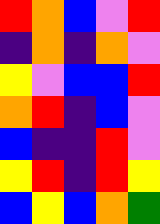[["red", "orange", "blue", "violet", "red"], ["indigo", "orange", "indigo", "orange", "violet"], ["yellow", "violet", "blue", "blue", "red"], ["orange", "red", "indigo", "blue", "violet"], ["blue", "indigo", "indigo", "red", "violet"], ["yellow", "red", "indigo", "red", "yellow"], ["blue", "yellow", "blue", "orange", "green"]]